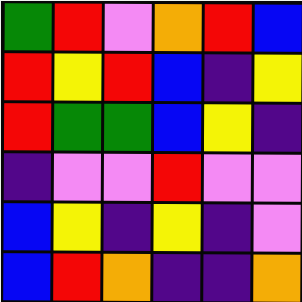[["green", "red", "violet", "orange", "red", "blue"], ["red", "yellow", "red", "blue", "indigo", "yellow"], ["red", "green", "green", "blue", "yellow", "indigo"], ["indigo", "violet", "violet", "red", "violet", "violet"], ["blue", "yellow", "indigo", "yellow", "indigo", "violet"], ["blue", "red", "orange", "indigo", "indigo", "orange"]]